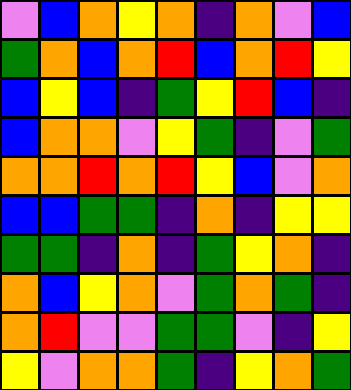[["violet", "blue", "orange", "yellow", "orange", "indigo", "orange", "violet", "blue"], ["green", "orange", "blue", "orange", "red", "blue", "orange", "red", "yellow"], ["blue", "yellow", "blue", "indigo", "green", "yellow", "red", "blue", "indigo"], ["blue", "orange", "orange", "violet", "yellow", "green", "indigo", "violet", "green"], ["orange", "orange", "red", "orange", "red", "yellow", "blue", "violet", "orange"], ["blue", "blue", "green", "green", "indigo", "orange", "indigo", "yellow", "yellow"], ["green", "green", "indigo", "orange", "indigo", "green", "yellow", "orange", "indigo"], ["orange", "blue", "yellow", "orange", "violet", "green", "orange", "green", "indigo"], ["orange", "red", "violet", "violet", "green", "green", "violet", "indigo", "yellow"], ["yellow", "violet", "orange", "orange", "green", "indigo", "yellow", "orange", "green"]]